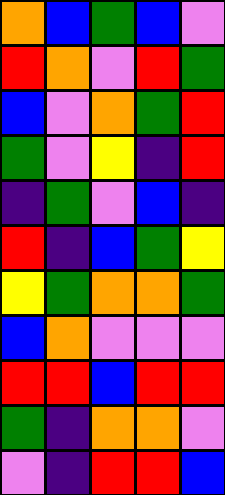[["orange", "blue", "green", "blue", "violet"], ["red", "orange", "violet", "red", "green"], ["blue", "violet", "orange", "green", "red"], ["green", "violet", "yellow", "indigo", "red"], ["indigo", "green", "violet", "blue", "indigo"], ["red", "indigo", "blue", "green", "yellow"], ["yellow", "green", "orange", "orange", "green"], ["blue", "orange", "violet", "violet", "violet"], ["red", "red", "blue", "red", "red"], ["green", "indigo", "orange", "orange", "violet"], ["violet", "indigo", "red", "red", "blue"]]